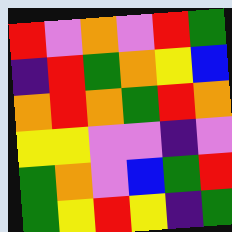[["red", "violet", "orange", "violet", "red", "green"], ["indigo", "red", "green", "orange", "yellow", "blue"], ["orange", "red", "orange", "green", "red", "orange"], ["yellow", "yellow", "violet", "violet", "indigo", "violet"], ["green", "orange", "violet", "blue", "green", "red"], ["green", "yellow", "red", "yellow", "indigo", "green"]]